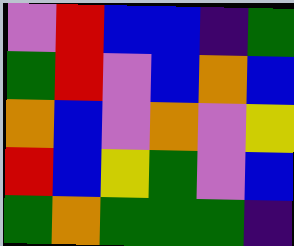[["violet", "red", "blue", "blue", "indigo", "green"], ["green", "red", "violet", "blue", "orange", "blue"], ["orange", "blue", "violet", "orange", "violet", "yellow"], ["red", "blue", "yellow", "green", "violet", "blue"], ["green", "orange", "green", "green", "green", "indigo"]]